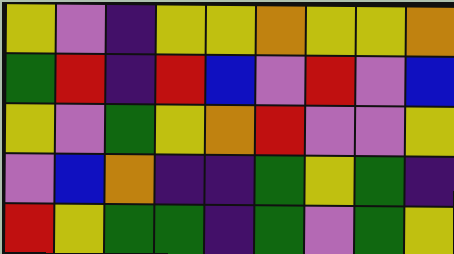[["yellow", "violet", "indigo", "yellow", "yellow", "orange", "yellow", "yellow", "orange"], ["green", "red", "indigo", "red", "blue", "violet", "red", "violet", "blue"], ["yellow", "violet", "green", "yellow", "orange", "red", "violet", "violet", "yellow"], ["violet", "blue", "orange", "indigo", "indigo", "green", "yellow", "green", "indigo"], ["red", "yellow", "green", "green", "indigo", "green", "violet", "green", "yellow"]]